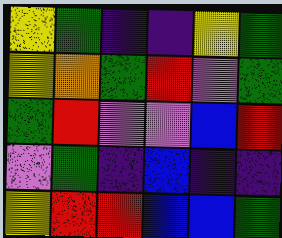[["yellow", "green", "indigo", "indigo", "yellow", "green"], ["yellow", "orange", "green", "red", "violet", "green"], ["green", "red", "violet", "violet", "blue", "red"], ["violet", "green", "indigo", "blue", "indigo", "indigo"], ["yellow", "red", "red", "blue", "blue", "green"]]